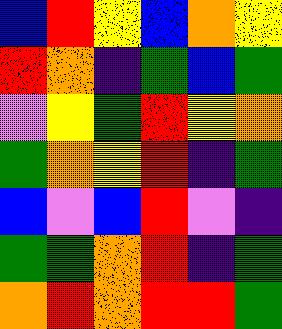[["blue", "red", "yellow", "blue", "orange", "yellow"], ["red", "orange", "indigo", "green", "blue", "green"], ["violet", "yellow", "green", "red", "yellow", "orange"], ["green", "orange", "yellow", "red", "indigo", "green"], ["blue", "violet", "blue", "red", "violet", "indigo"], ["green", "green", "orange", "red", "indigo", "green"], ["orange", "red", "orange", "red", "red", "green"]]